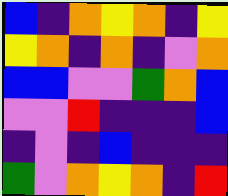[["blue", "indigo", "orange", "yellow", "orange", "indigo", "yellow"], ["yellow", "orange", "indigo", "orange", "indigo", "violet", "orange"], ["blue", "blue", "violet", "violet", "green", "orange", "blue"], ["violet", "violet", "red", "indigo", "indigo", "indigo", "blue"], ["indigo", "violet", "indigo", "blue", "indigo", "indigo", "indigo"], ["green", "violet", "orange", "yellow", "orange", "indigo", "red"]]